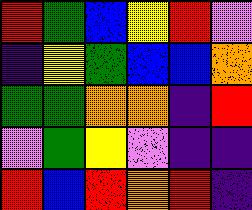[["red", "green", "blue", "yellow", "red", "violet"], ["indigo", "yellow", "green", "blue", "blue", "orange"], ["green", "green", "orange", "orange", "indigo", "red"], ["violet", "green", "yellow", "violet", "indigo", "indigo"], ["red", "blue", "red", "orange", "red", "indigo"]]